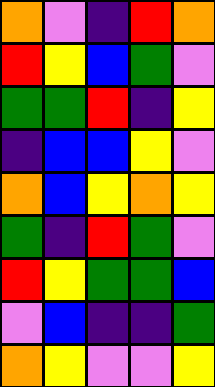[["orange", "violet", "indigo", "red", "orange"], ["red", "yellow", "blue", "green", "violet"], ["green", "green", "red", "indigo", "yellow"], ["indigo", "blue", "blue", "yellow", "violet"], ["orange", "blue", "yellow", "orange", "yellow"], ["green", "indigo", "red", "green", "violet"], ["red", "yellow", "green", "green", "blue"], ["violet", "blue", "indigo", "indigo", "green"], ["orange", "yellow", "violet", "violet", "yellow"]]